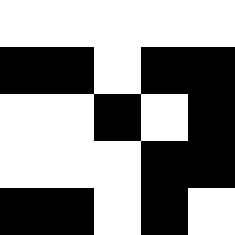[["white", "white", "white", "white", "white"], ["black", "black", "white", "black", "black"], ["white", "white", "black", "white", "black"], ["white", "white", "white", "black", "black"], ["black", "black", "white", "black", "white"]]